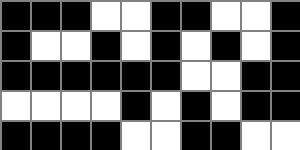[["black", "black", "black", "white", "white", "black", "black", "white", "white", "black"], ["black", "white", "white", "black", "white", "black", "white", "black", "white", "black"], ["black", "black", "black", "black", "black", "black", "white", "white", "black", "black"], ["white", "white", "white", "white", "black", "white", "black", "white", "black", "black"], ["black", "black", "black", "black", "white", "white", "black", "black", "white", "white"]]